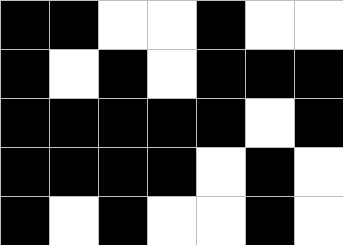[["black", "black", "white", "white", "black", "white", "white"], ["black", "white", "black", "white", "black", "black", "black"], ["black", "black", "black", "black", "black", "white", "black"], ["black", "black", "black", "black", "white", "black", "white"], ["black", "white", "black", "white", "white", "black", "white"]]